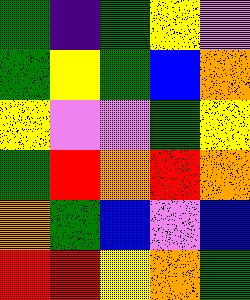[["green", "indigo", "green", "yellow", "violet"], ["green", "yellow", "green", "blue", "orange"], ["yellow", "violet", "violet", "green", "yellow"], ["green", "red", "orange", "red", "orange"], ["orange", "green", "blue", "violet", "blue"], ["red", "red", "yellow", "orange", "green"]]